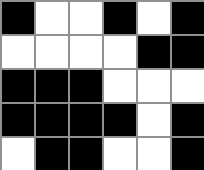[["black", "white", "white", "black", "white", "black"], ["white", "white", "white", "white", "black", "black"], ["black", "black", "black", "white", "white", "white"], ["black", "black", "black", "black", "white", "black"], ["white", "black", "black", "white", "white", "black"]]